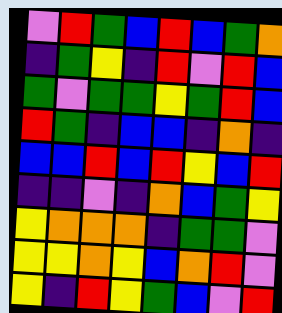[["violet", "red", "green", "blue", "red", "blue", "green", "orange"], ["indigo", "green", "yellow", "indigo", "red", "violet", "red", "blue"], ["green", "violet", "green", "green", "yellow", "green", "red", "blue"], ["red", "green", "indigo", "blue", "blue", "indigo", "orange", "indigo"], ["blue", "blue", "red", "blue", "red", "yellow", "blue", "red"], ["indigo", "indigo", "violet", "indigo", "orange", "blue", "green", "yellow"], ["yellow", "orange", "orange", "orange", "indigo", "green", "green", "violet"], ["yellow", "yellow", "orange", "yellow", "blue", "orange", "red", "violet"], ["yellow", "indigo", "red", "yellow", "green", "blue", "violet", "red"]]